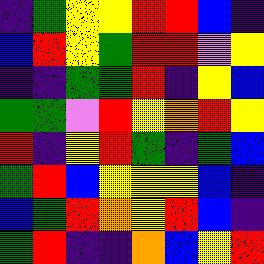[["indigo", "green", "yellow", "yellow", "red", "red", "blue", "indigo"], ["blue", "red", "yellow", "green", "red", "red", "violet", "yellow"], ["indigo", "indigo", "green", "green", "red", "indigo", "yellow", "blue"], ["green", "green", "violet", "red", "yellow", "orange", "red", "yellow"], ["red", "indigo", "yellow", "red", "green", "indigo", "green", "blue"], ["green", "red", "blue", "yellow", "yellow", "yellow", "blue", "indigo"], ["blue", "green", "red", "orange", "yellow", "red", "blue", "indigo"], ["green", "red", "indigo", "indigo", "orange", "blue", "yellow", "red"]]